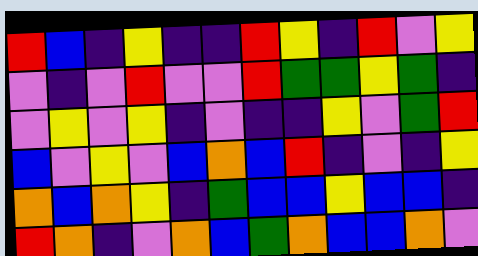[["red", "blue", "indigo", "yellow", "indigo", "indigo", "red", "yellow", "indigo", "red", "violet", "yellow"], ["violet", "indigo", "violet", "red", "violet", "violet", "red", "green", "green", "yellow", "green", "indigo"], ["violet", "yellow", "violet", "yellow", "indigo", "violet", "indigo", "indigo", "yellow", "violet", "green", "red"], ["blue", "violet", "yellow", "violet", "blue", "orange", "blue", "red", "indigo", "violet", "indigo", "yellow"], ["orange", "blue", "orange", "yellow", "indigo", "green", "blue", "blue", "yellow", "blue", "blue", "indigo"], ["red", "orange", "indigo", "violet", "orange", "blue", "green", "orange", "blue", "blue", "orange", "violet"]]